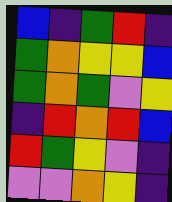[["blue", "indigo", "green", "red", "indigo"], ["green", "orange", "yellow", "yellow", "blue"], ["green", "orange", "green", "violet", "yellow"], ["indigo", "red", "orange", "red", "blue"], ["red", "green", "yellow", "violet", "indigo"], ["violet", "violet", "orange", "yellow", "indigo"]]